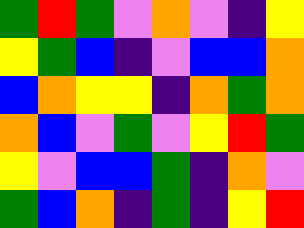[["green", "red", "green", "violet", "orange", "violet", "indigo", "yellow"], ["yellow", "green", "blue", "indigo", "violet", "blue", "blue", "orange"], ["blue", "orange", "yellow", "yellow", "indigo", "orange", "green", "orange"], ["orange", "blue", "violet", "green", "violet", "yellow", "red", "green"], ["yellow", "violet", "blue", "blue", "green", "indigo", "orange", "violet"], ["green", "blue", "orange", "indigo", "green", "indigo", "yellow", "red"]]